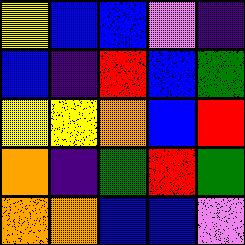[["yellow", "blue", "blue", "violet", "indigo"], ["blue", "indigo", "red", "blue", "green"], ["yellow", "yellow", "orange", "blue", "red"], ["orange", "indigo", "green", "red", "green"], ["orange", "orange", "blue", "blue", "violet"]]